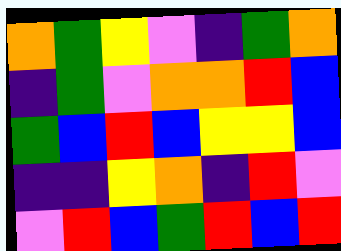[["orange", "green", "yellow", "violet", "indigo", "green", "orange"], ["indigo", "green", "violet", "orange", "orange", "red", "blue"], ["green", "blue", "red", "blue", "yellow", "yellow", "blue"], ["indigo", "indigo", "yellow", "orange", "indigo", "red", "violet"], ["violet", "red", "blue", "green", "red", "blue", "red"]]